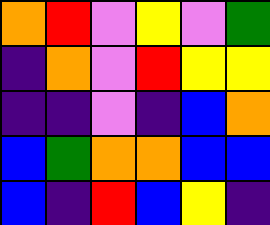[["orange", "red", "violet", "yellow", "violet", "green"], ["indigo", "orange", "violet", "red", "yellow", "yellow"], ["indigo", "indigo", "violet", "indigo", "blue", "orange"], ["blue", "green", "orange", "orange", "blue", "blue"], ["blue", "indigo", "red", "blue", "yellow", "indigo"]]